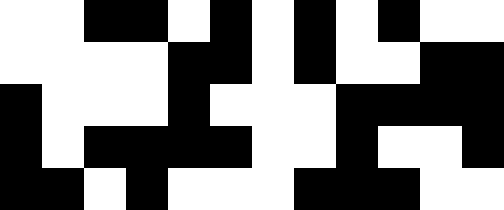[["white", "white", "black", "black", "white", "black", "white", "black", "white", "black", "white", "white"], ["white", "white", "white", "white", "black", "black", "white", "black", "white", "white", "black", "black"], ["black", "white", "white", "white", "black", "white", "white", "white", "black", "black", "black", "black"], ["black", "white", "black", "black", "black", "black", "white", "white", "black", "white", "white", "black"], ["black", "black", "white", "black", "white", "white", "white", "black", "black", "black", "white", "white"]]